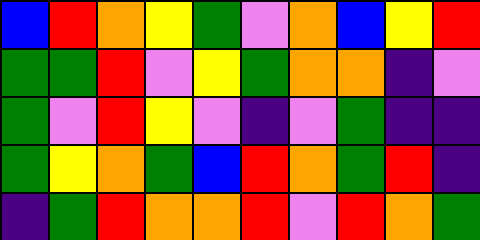[["blue", "red", "orange", "yellow", "green", "violet", "orange", "blue", "yellow", "red"], ["green", "green", "red", "violet", "yellow", "green", "orange", "orange", "indigo", "violet"], ["green", "violet", "red", "yellow", "violet", "indigo", "violet", "green", "indigo", "indigo"], ["green", "yellow", "orange", "green", "blue", "red", "orange", "green", "red", "indigo"], ["indigo", "green", "red", "orange", "orange", "red", "violet", "red", "orange", "green"]]